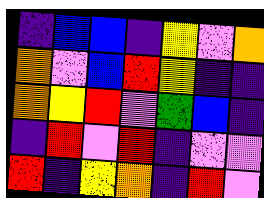[["indigo", "blue", "blue", "indigo", "yellow", "violet", "orange"], ["orange", "violet", "blue", "red", "yellow", "indigo", "indigo"], ["orange", "yellow", "red", "violet", "green", "blue", "indigo"], ["indigo", "red", "violet", "red", "indigo", "violet", "violet"], ["red", "indigo", "yellow", "orange", "indigo", "red", "violet"]]